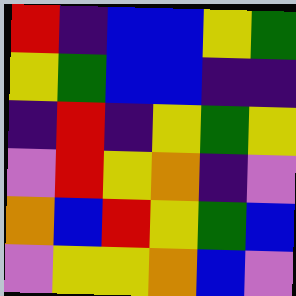[["red", "indigo", "blue", "blue", "yellow", "green"], ["yellow", "green", "blue", "blue", "indigo", "indigo"], ["indigo", "red", "indigo", "yellow", "green", "yellow"], ["violet", "red", "yellow", "orange", "indigo", "violet"], ["orange", "blue", "red", "yellow", "green", "blue"], ["violet", "yellow", "yellow", "orange", "blue", "violet"]]